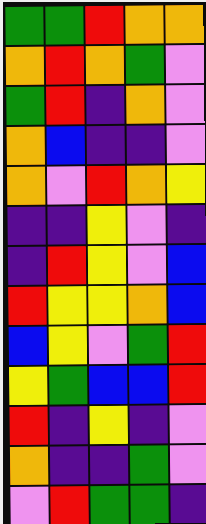[["green", "green", "red", "orange", "orange"], ["orange", "red", "orange", "green", "violet"], ["green", "red", "indigo", "orange", "violet"], ["orange", "blue", "indigo", "indigo", "violet"], ["orange", "violet", "red", "orange", "yellow"], ["indigo", "indigo", "yellow", "violet", "indigo"], ["indigo", "red", "yellow", "violet", "blue"], ["red", "yellow", "yellow", "orange", "blue"], ["blue", "yellow", "violet", "green", "red"], ["yellow", "green", "blue", "blue", "red"], ["red", "indigo", "yellow", "indigo", "violet"], ["orange", "indigo", "indigo", "green", "violet"], ["violet", "red", "green", "green", "indigo"]]